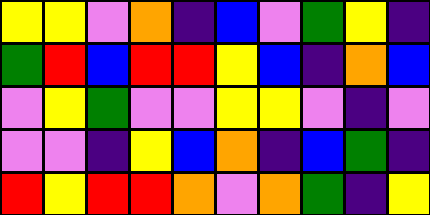[["yellow", "yellow", "violet", "orange", "indigo", "blue", "violet", "green", "yellow", "indigo"], ["green", "red", "blue", "red", "red", "yellow", "blue", "indigo", "orange", "blue"], ["violet", "yellow", "green", "violet", "violet", "yellow", "yellow", "violet", "indigo", "violet"], ["violet", "violet", "indigo", "yellow", "blue", "orange", "indigo", "blue", "green", "indigo"], ["red", "yellow", "red", "red", "orange", "violet", "orange", "green", "indigo", "yellow"]]